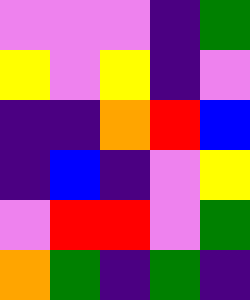[["violet", "violet", "violet", "indigo", "green"], ["yellow", "violet", "yellow", "indigo", "violet"], ["indigo", "indigo", "orange", "red", "blue"], ["indigo", "blue", "indigo", "violet", "yellow"], ["violet", "red", "red", "violet", "green"], ["orange", "green", "indigo", "green", "indigo"]]